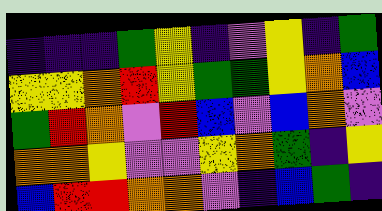[["indigo", "indigo", "indigo", "green", "yellow", "indigo", "violet", "yellow", "indigo", "green"], ["yellow", "yellow", "orange", "red", "yellow", "green", "green", "yellow", "orange", "blue"], ["green", "red", "orange", "violet", "red", "blue", "violet", "blue", "orange", "violet"], ["orange", "orange", "yellow", "violet", "violet", "yellow", "orange", "green", "indigo", "yellow"], ["blue", "red", "red", "orange", "orange", "violet", "indigo", "blue", "green", "indigo"]]